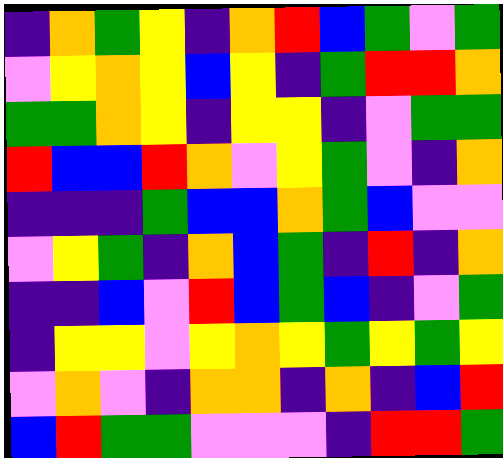[["indigo", "orange", "green", "yellow", "indigo", "orange", "red", "blue", "green", "violet", "green"], ["violet", "yellow", "orange", "yellow", "blue", "yellow", "indigo", "green", "red", "red", "orange"], ["green", "green", "orange", "yellow", "indigo", "yellow", "yellow", "indigo", "violet", "green", "green"], ["red", "blue", "blue", "red", "orange", "violet", "yellow", "green", "violet", "indigo", "orange"], ["indigo", "indigo", "indigo", "green", "blue", "blue", "orange", "green", "blue", "violet", "violet"], ["violet", "yellow", "green", "indigo", "orange", "blue", "green", "indigo", "red", "indigo", "orange"], ["indigo", "indigo", "blue", "violet", "red", "blue", "green", "blue", "indigo", "violet", "green"], ["indigo", "yellow", "yellow", "violet", "yellow", "orange", "yellow", "green", "yellow", "green", "yellow"], ["violet", "orange", "violet", "indigo", "orange", "orange", "indigo", "orange", "indigo", "blue", "red"], ["blue", "red", "green", "green", "violet", "violet", "violet", "indigo", "red", "red", "green"]]